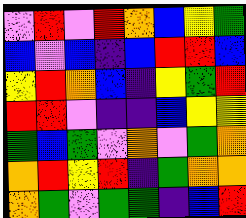[["violet", "red", "violet", "red", "orange", "blue", "yellow", "green"], ["blue", "violet", "blue", "indigo", "blue", "red", "red", "blue"], ["yellow", "red", "orange", "blue", "indigo", "yellow", "green", "red"], ["red", "red", "violet", "indigo", "indigo", "blue", "yellow", "yellow"], ["green", "blue", "green", "violet", "orange", "violet", "green", "orange"], ["orange", "red", "yellow", "red", "indigo", "green", "orange", "orange"], ["orange", "green", "violet", "green", "green", "indigo", "blue", "red"]]